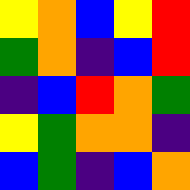[["yellow", "orange", "blue", "yellow", "red"], ["green", "orange", "indigo", "blue", "red"], ["indigo", "blue", "red", "orange", "green"], ["yellow", "green", "orange", "orange", "indigo"], ["blue", "green", "indigo", "blue", "orange"]]